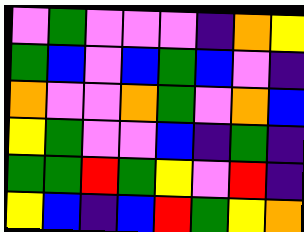[["violet", "green", "violet", "violet", "violet", "indigo", "orange", "yellow"], ["green", "blue", "violet", "blue", "green", "blue", "violet", "indigo"], ["orange", "violet", "violet", "orange", "green", "violet", "orange", "blue"], ["yellow", "green", "violet", "violet", "blue", "indigo", "green", "indigo"], ["green", "green", "red", "green", "yellow", "violet", "red", "indigo"], ["yellow", "blue", "indigo", "blue", "red", "green", "yellow", "orange"]]